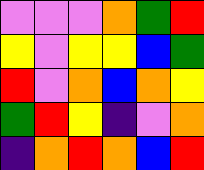[["violet", "violet", "violet", "orange", "green", "red"], ["yellow", "violet", "yellow", "yellow", "blue", "green"], ["red", "violet", "orange", "blue", "orange", "yellow"], ["green", "red", "yellow", "indigo", "violet", "orange"], ["indigo", "orange", "red", "orange", "blue", "red"]]